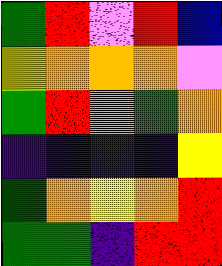[["green", "red", "violet", "red", "blue"], ["yellow", "orange", "orange", "orange", "violet"], ["green", "red", "orange", "green", "orange"], ["indigo", "indigo", "indigo", "indigo", "yellow"], ["green", "orange", "yellow", "orange", "red"], ["green", "green", "indigo", "red", "red"]]